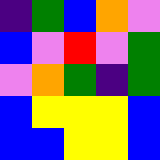[["indigo", "green", "blue", "orange", "violet"], ["blue", "violet", "red", "violet", "green"], ["violet", "orange", "green", "indigo", "green"], ["blue", "yellow", "yellow", "yellow", "blue"], ["blue", "blue", "yellow", "yellow", "blue"]]